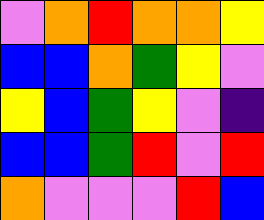[["violet", "orange", "red", "orange", "orange", "yellow"], ["blue", "blue", "orange", "green", "yellow", "violet"], ["yellow", "blue", "green", "yellow", "violet", "indigo"], ["blue", "blue", "green", "red", "violet", "red"], ["orange", "violet", "violet", "violet", "red", "blue"]]